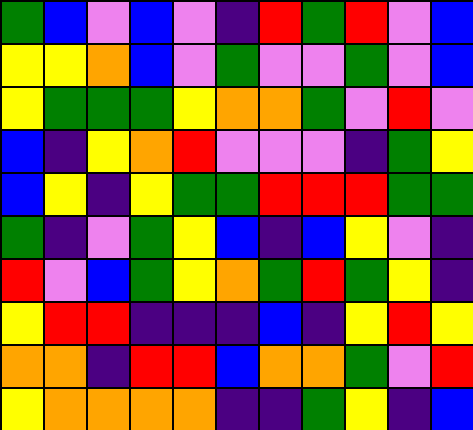[["green", "blue", "violet", "blue", "violet", "indigo", "red", "green", "red", "violet", "blue"], ["yellow", "yellow", "orange", "blue", "violet", "green", "violet", "violet", "green", "violet", "blue"], ["yellow", "green", "green", "green", "yellow", "orange", "orange", "green", "violet", "red", "violet"], ["blue", "indigo", "yellow", "orange", "red", "violet", "violet", "violet", "indigo", "green", "yellow"], ["blue", "yellow", "indigo", "yellow", "green", "green", "red", "red", "red", "green", "green"], ["green", "indigo", "violet", "green", "yellow", "blue", "indigo", "blue", "yellow", "violet", "indigo"], ["red", "violet", "blue", "green", "yellow", "orange", "green", "red", "green", "yellow", "indigo"], ["yellow", "red", "red", "indigo", "indigo", "indigo", "blue", "indigo", "yellow", "red", "yellow"], ["orange", "orange", "indigo", "red", "red", "blue", "orange", "orange", "green", "violet", "red"], ["yellow", "orange", "orange", "orange", "orange", "indigo", "indigo", "green", "yellow", "indigo", "blue"]]